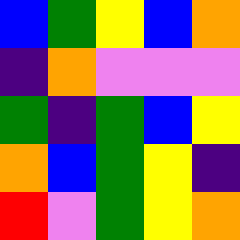[["blue", "green", "yellow", "blue", "orange"], ["indigo", "orange", "violet", "violet", "violet"], ["green", "indigo", "green", "blue", "yellow"], ["orange", "blue", "green", "yellow", "indigo"], ["red", "violet", "green", "yellow", "orange"]]